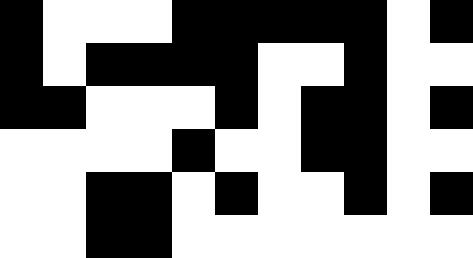[["black", "white", "white", "white", "black", "black", "black", "black", "black", "white", "black"], ["black", "white", "black", "black", "black", "black", "white", "white", "black", "white", "white"], ["black", "black", "white", "white", "white", "black", "white", "black", "black", "white", "black"], ["white", "white", "white", "white", "black", "white", "white", "black", "black", "white", "white"], ["white", "white", "black", "black", "white", "black", "white", "white", "black", "white", "black"], ["white", "white", "black", "black", "white", "white", "white", "white", "white", "white", "white"]]